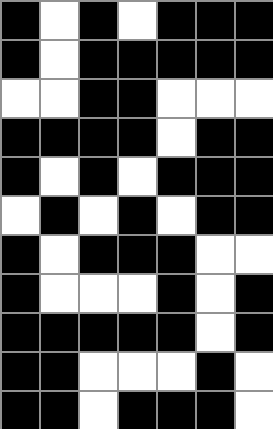[["black", "white", "black", "white", "black", "black", "black"], ["black", "white", "black", "black", "black", "black", "black"], ["white", "white", "black", "black", "white", "white", "white"], ["black", "black", "black", "black", "white", "black", "black"], ["black", "white", "black", "white", "black", "black", "black"], ["white", "black", "white", "black", "white", "black", "black"], ["black", "white", "black", "black", "black", "white", "white"], ["black", "white", "white", "white", "black", "white", "black"], ["black", "black", "black", "black", "black", "white", "black"], ["black", "black", "white", "white", "white", "black", "white"], ["black", "black", "white", "black", "black", "black", "white"]]